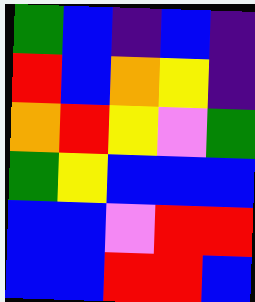[["green", "blue", "indigo", "blue", "indigo"], ["red", "blue", "orange", "yellow", "indigo"], ["orange", "red", "yellow", "violet", "green"], ["green", "yellow", "blue", "blue", "blue"], ["blue", "blue", "violet", "red", "red"], ["blue", "blue", "red", "red", "blue"]]